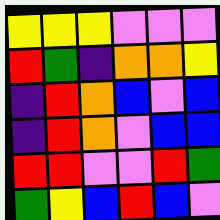[["yellow", "yellow", "yellow", "violet", "violet", "violet"], ["red", "green", "indigo", "orange", "orange", "yellow"], ["indigo", "red", "orange", "blue", "violet", "blue"], ["indigo", "red", "orange", "violet", "blue", "blue"], ["red", "red", "violet", "violet", "red", "green"], ["green", "yellow", "blue", "red", "blue", "violet"]]